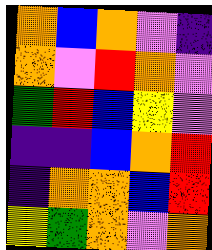[["orange", "blue", "orange", "violet", "indigo"], ["orange", "violet", "red", "orange", "violet"], ["green", "red", "blue", "yellow", "violet"], ["indigo", "indigo", "blue", "orange", "red"], ["indigo", "orange", "orange", "blue", "red"], ["yellow", "green", "orange", "violet", "orange"]]